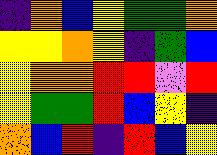[["indigo", "orange", "blue", "yellow", "green", "green", "orange"], ["yellow", "yellow", "orange", "yellow", "indigo", "green", "blue"], ["yellow", "orange", "orange", "red", "red", "violet", "red"], ["yellow", "green", "green", "red", "blue", "yellow", "indigo"], ["orange", "blue", "red", "indigo", "red", "blue", "yellow"]]